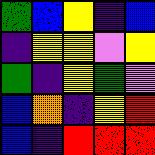[["green", "blue", "yellow", "indigo", "blue"], ["indigo", "yellow", "yellow", "violet", "yellow"], ["green", "indigo", "yellow", "green", "violet"], ["blue", "orange", "indigo", "yellow", "red"], ["blue", "indigo", "red", "red", "red"]]